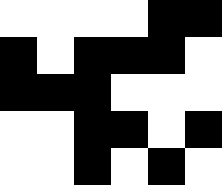[["white", "white", "white", "white", "black", "black"], ["black", "white", "black", "black", "black", "white"], ["black", "black", "black", "white", "white", "white"], ["white", "white", "black", "black", "white", "black"], ["white", "white", "black", "white", "black", "white"]]